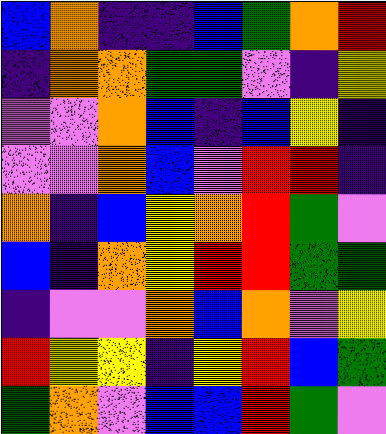[["blue", "orange", "indigo", "indigo", "blue", "green", "orange", "red"], ["indigo", "orange", "orange", "green", "green", "violet", "indigo", "yellow"], ["violet", "violet", "orange", "blue", "indigo", "blue", "yellow", "indigo"], ["violet", "violet", "orange", "blue", "violet", "red", "red", "indigo"], ["orange", "indigo", "blue", "yellow", "orange", "red", "green", "violet"], ["blue", "indigo", "orange", "yellow", "red", "red", "green", "green"], ["indigo", "violet", "violet", "orange", "blue", "orange", "violet", "yellow"], ["red", "yellow", "yellow", "indigo", "yellow", "red", "blue", "green"], ["green", "orange", "violet", "blue", "blue", "red", "green", "violet"]]